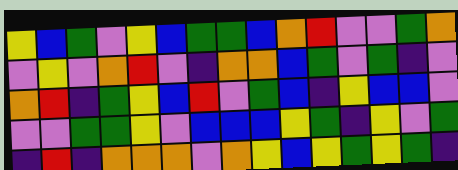[["yellow", "blue", "green", "violet", "yellow", "blue", "green", "green", "blue", "orange", "red", "violet", "violet", "green", "orange"], ["violet", "yellow", "violet", "orange", "red", "violet", "indigo", "orange", "orange", "blue", "green", "violet", "green", "indigo", "violet"], ["orange", "red", "indigo", "green", "yellow", "blue", "red", "violet", "green", "blue", "indigo", "yellow", "blue", "blue", "violet"], ["violet", "violet", "green", "green", "yellow", "violet", "blue", "blue", "blue", "yellow", "green", "indigo", "yellow", "violet", "green"], ["indigo", "red", "indigo", "orange", "orange", "orange", "violet", "orange", "yellow", "blue", "yellow", "green", "yellow", "green", "indigo"]]